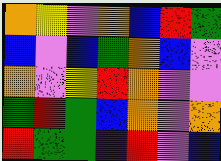[["orange", "yellow", "violet", "orange", "blue", "red", "green"], ["blue", "violet", "blue", "green", "orange", "blue", "violet"], ["orange", "violet", "yellow", "red", "orange", "violet", "violet"], ["green", "red", "green", "blue", "orange", "violet", "orange"], ["red", "green", "green", "indigo", "red", "violet", "blue"]]